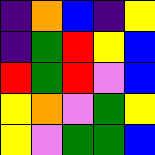[["indigo", "orange", "blue", "indigo", "yellow"], ["indigo", "green", "red", "yellow", "blue"], ["red", "green", "red", "violet", "blue"], ["yellow", "orange", "violet", "green", "yellow"], ["yellow", "violet", "green", "green", "blue"]]